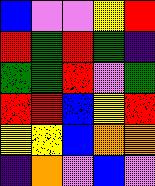[["blue", "violet", "violet", "yellow", "red"], ["red", "green", "red", "green", "indigo"], ["green", "green", "red", "violet", "green"], ["red", "red", "blue", "yellow", "red"], ["yellow", "yellow", "blue", "orange", "orange"], ["indigo", "orange", "violet", "blue", "violet"]]